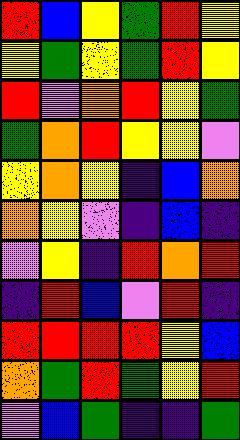[["red", "blue", "yellow", "green", "red", "yellow"], ["yellow", "green", "yellow", "green", "red", "yellow"], ["red", "violet", "orange", "red", "yellow", "green"], ["green", "orange", "red", "yellow", "yellow", "violet"], ["yellow", "orange", "yellow", "indigo", "blue", "orange"], ["orange", "yellow", "violet", "indigo", "blue", "indigo"], ["violet", "yellow", "indigo", "red", "orange", "red"], ["indigo", "red", "blue", "violet", "red", "indigo"], ["red", "red", "red", "red", "yellow", "blue"], ["orange", "green", "red", "green", "yellow", "red"], ["violet", "blue", "green", "indigo", "indigo", "green"]]